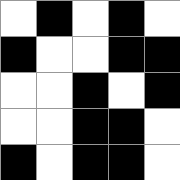[["white", "black", "white", "black", "white"], ["black", "white", "white", "black", "black"], ["white", "white", "black", "white", "black"], ["white", "white", "black", "black", "white"], ["black", "white", "black", "black", "white"]]